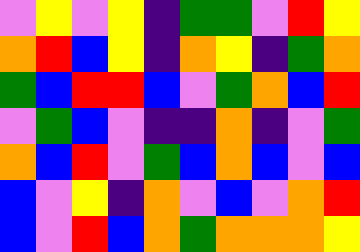[["violet", "yellow", "violet", "yellow", "indigo", "green", "green", "violet", "red", "yellow"], ["orange", "red", "blue", "yellow", "indigo", "orange", "yellow", "indigo", "green", "orange"], ["green", "blue", "red", "red", "blue", "violet", "green", "orange", "blue", "red"], ["violet", "green", "blue", "violet", "indigo", "indigo", "orange", "indigo", "violet", "green"], ["orange", "blue", "red", "violet", "green", "blue", "orange", "blue", "violet", "blue"], ["blue", "violet", "yellow", "indigo", "orange", "violet", "blue", "violet", "orange", "red"], ["blue", "violet", "red", "blue", "orange", "green", "orange", "orange", "orange", "yellow"]]